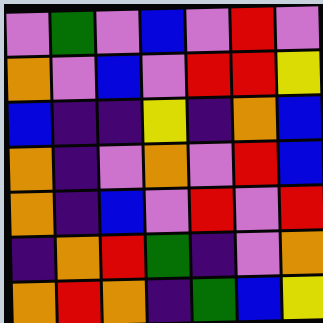[["violet", "green", "violet", "blue", "violet", "red", "violet"], ["orange", "violet", "blue", "violet", "red", "red", "yellow"], ["blue", "indigo", "indigo", "yellow", "indigo", "orange", "blue"], ["orange", "indigo", "violet", "orange", "violet", "red", "blue"], ["orange", "indigo", "blue", "violet", "red", "violet", "red"], ["indigo", "orange", "red", "green", "indigo", "violet", "orange"], ["orange", "red", "orange", "indigo", "green", "blue", "yellow"]]